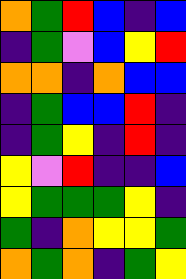[["orange", "green", "red", "blue", "indigo", "blue"], ["indigo", "green", "violet", "blue", "yellow", "red"], ["orange", "orange", "indigo", "orange", "blue", "blue"], ["indigo", "green", "blue", "blue", "red", "indigo"], ["indigo", "green", "yellow", "indigo", "red", "indigo"], ["yellow", "violet", "red", "indigo", "indigo", "blue"], ["yellow", "green", "green", "green", "yellow", "indigo"], ["green", "indigo", "orange", "yellow", "yellow", "green"], ["orange", "green", "orange", "indigo", "green", "yellow"]]